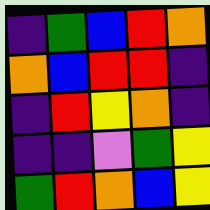[["indigo", "green", "blue", "red", "orange"], ["orange", "blue", "red", "red", "indigo"], ["indigo", "red", "yellow", "orange", "indigo"], ["indigo", "indigo", "violet", "green", "yellow"], ["green", "red", "orange", "blue", "yellow"]]